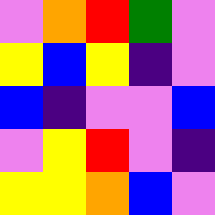[["violet", "orange", "red", "green", "violet"], ["yellow", "blue", "yellow", "indigo", "violet"], ["blue", "indigo", "violet", "violet", "blue"], ["violet", "yellow", "red", "violet", "indigo"], ["yellow", "yellow", "orange", "blue", "violet"]]